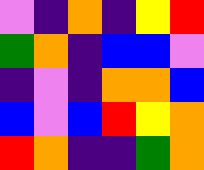[["violet", "indigo", "orange", "indigo", "yellow", "red"], ["green", "orange", "indigo", "blue", "blue", "violet"], ["indigo", "violet", "indigo", "orange", "orange", "blue"], ["blue", "violet", "blue", "red", "yellow", "orange"], ["red", "orange", "indigo", "indigo", "green", "orange"]]